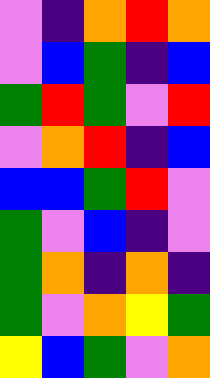[["violet", "indigo", "orange", "red", "orange"], ["violet", "blue", "green", "indigo", "blue"], ["green", "red", "green", "violet", "red"], ["violet", "orange", "red", "indigo", "blue"], ["blue", "blue", "green", "red", "violet"], ["green", "violet", "blue", "indigo", "violet"], ["green", "orange", "indigo", "orange", "indigo"], ["green", "violet", "orange", "yellow", "green"], ["yellow", "blue", "green", "violet", "orange"]]